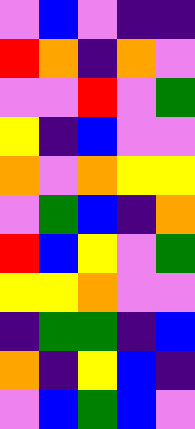[["violet", "blue", "violet", "indigo", "indigo"], ["red", "orange", "indigo", "orange", "violet"], ["violet", "violet", "red", "violet", "green"], ["yellow", "indigo", "blue", "violet", "violet"], ["orange", "violet", "orange", "yellow", "yellow"], ["violet", "green", "blue", "indigo", "orange"], ["red", "blue", "yellow", "violet", "green"], ["yellow", "yellow", "orange", "violet", "violet"], ["indigo", "green", "green", "indigo", "blue"], ["orange", "indigo", "yellow", "blue", "indigo"], ["violet", "blue", "green", "blue", "violet"]]